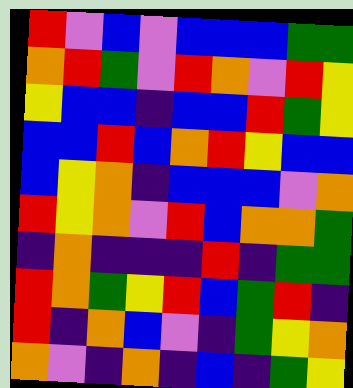[["red", "violet", "blue", "violet", "blue", "blue", "blue", "green", "green"], ["orange", "red", "green", "violet", "red", "orange", "violet", "red", "yellow"], ["yellow", "blue", "blue", "indigo", "blue", "blue", "red", "green", "yellow"], ["blue", "blue", "red", "blue", "orange", "red", "yellow", "blue", "blue"], ["blue", "yellow", "orange", "indigo", "blue", "blue", "blue", "violet", "orange"], ["red", "yellow", "orange", "violet", "red", "blue", "orange", "orange", "green"], ["indigo", "orange", "indigo", "indigo", "indigo", "red", "indigo", "green", "green"], ["red", "orange", "green", "yellow", "red", "blue", "green", "red", "indigo"], ["red", "indigo", "orange", "blue", "violet", "indigo", "green", "yellow", "orange"], ["orange", "violet", "indigo", "orange", "indigo", "blue", "indigo", "green", "yellow"]]